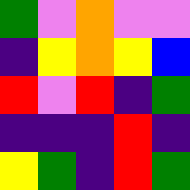[["green", "violet", "orange", "violet", "violet"], ["indigo", "yellow", "orange", "yellow", "blue"], ["red", "violet", "red", "indigo", "green"], ["indigo", "indigo", "indigo", "red", "indigo"], ["yellow", "green", "indigo", "red", "green"]]